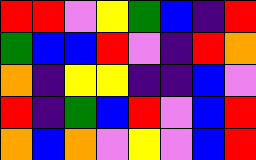[["red", "red", "violet", "yellow", "green", "blue", "indigo", "red"], ["green", "blue", "blue", "red", "violet", "indigo", "red", "orange"], ["orange", "indigo", "yellow", "yellow", "indigo", "indigo", "blue", "violet"], ["red", "indigo", "green", "blue", "red", "violet", "blue", "red"], ["orange", "blue", "orange", "violet", "yellow", "violet", "blue", "red"]]